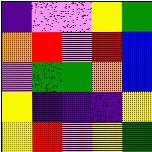[["indigo", "violet", "violet", "yellow", "green"], ["orange", "red", "violet", "red", "blue"], ["violet", "green", "green", "orange", "blue"], ["yellow", "indigo", "indigo", "indigo", "yellow"], ["yellow", "red", "violet", "yellow", "green"]]